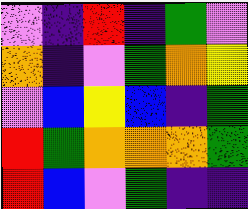[["violet", "indigo", "red", "indigo", "green", "violet"], ["orange", "indigo", "violet", "green", "orange", "yellow"], ["violet", "blue", "yellow", "blue", "indigo", "green"], ["red", "green", "orange", "orange", "orange", "green"], ["red", "blue", "violet", "green", "indigo", "indigo"]]